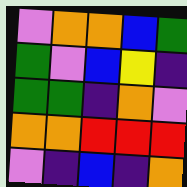[["violet", "orange", "orange", "blue", "green"], ["green", "violet", "blue", "yellow", "indigo"], ["green", "green", "indigo", "orange", "violet"], ["orange", "orange", "red", "red", "red"], ["violet", "indigo", "blue", "indigo", "orange"]]